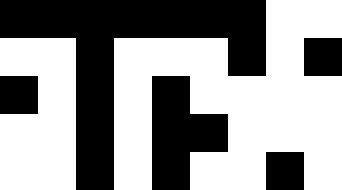[["black", "black", "black", "black", "black", "black", "black", "white", "white"], ["white", "white", "black", "white", "white", "white", "black", "white", "black"], ["black", "white", "black", "white", "black", "white", "white", "white", "white"], ["white", "white", "black", "white", "black", "black", "white", "white", "white"], ["white", "white", "black", "white", "black", "white", "white", "black", "white"]]